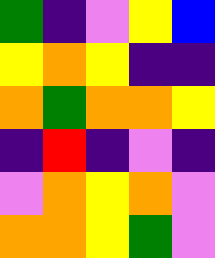[["green", "indigo", "violet", "yellow", "blue"], ["yellow", "orange", "yellow", "indigo", "indigo"], ["orange", "green", "orange", "orange", "yellow"], ["indigo", "red", "indigo", "violet", "indigo"], ["violet", "orange", "yellow", "orange", "violet"], ["orange", "orange", "yellow", "green", "violet"]]